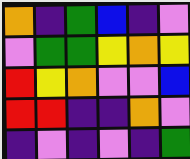[["orange", "indigo", "green", "blue", "indigo", "violet"], ["violet", "green", "green", "yellow", "orange", "yellow"], ["red", "yellow", "orange", "violet", "violet", "blue"], ["red", "red", "indigo", "indigo", "orange", "violet"], ["indigo", "violet", "indigo", "violet", "indigo", "green"]]